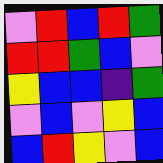[["violet", "red", "blue", "red", "green"], ["red", "red", "green", "blue", "violet"], ["yellow", "blue", "blue", "indigo", "green"], ["violet", "blue", "violet", "yellow", "blue"], ["blue", "red", "yellow", "violet", "blue"]]